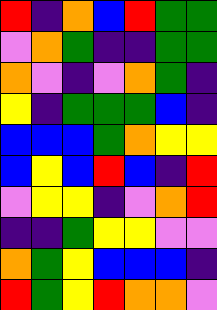[["red", "indigo", "orange", "blue", "red", "green", "green"], ["violet", "orange", "green", "indigo", "indigo", "green", "green"], ["orange", "violet", "indigo", "violet", "orange", "green", "indigo"], ["yellow", "indigo", "green", "green", "green", "blue", "indigo"], ["blue", "blue", "blue", "green", "orange", "yellow", "yellow"], ["blue", "yellow", "blue", "red", "blue", "indigo", "red"], ["violet", "yellow", "yellow", "indigo", "violet", "orange", "red"], ["indigo", "indigo", "green", "yellow", "yellow", "violet", "violet"], ["orange", "green", "yellow", "blue", "blue", "blue", "indigo"], ["red", "green", "yellow", "red", "orange", "orange", "violet"]]